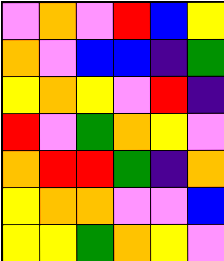[["violet", "orange", "violet", "red", "blue", "yellow"], ["orange", "violet", "blue", "blue", "indigo", "green"], ["yellow", "orange", "yellow", "violet", "red", "indigo"], ["red", "violet", "green", "orange", "yellow", "violet"], ["orange", "red", "red", "green", "indigo", "orange"], ["yellow", "orange", "orange", "violet", "violet", "blue"], ["yellow", "yellow", "green", "orange", "yellow", "violet"]]